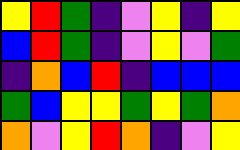[["yellow", "red", "green", "indigo", "violet", "yellow", "indigo", "yellow"], ["blue", "red", "green", "indigo", "violet", "yellow", "violet", "green"], ["indigo", "orange", "blue", "red", "indigo", "blue", "blue", "blue"], ["green", "blue", "yellow", "yellow", "green", "yellow", "green", "orange"], ["orange", "violet", "yellow", "red", "orange", "indigo", "violet", "yellow"]]